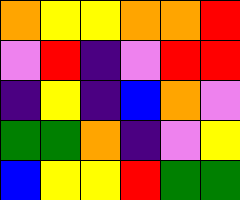[["orange", "yellow", "yellow", "orange", "orange", "red"], ["violet", "red", "indigo", "violet", "red", "red"], ["indigo", "yellow", "indigo", "blue", "orange", "violet"], ["green", "green", "orange", "indigo", "violet", "yellow"], ["blue", "yellow", "yellow", "red", "green", "green"]]